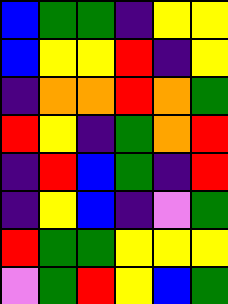[["blue", "green", "green", "indigo", "yellow", "yellow"], ["blue", "yellow", "yellow", "red", "indigo", "yellow"], ["indigo", "orange", "orange", "red", "orange", "green"], ["red", "yellow", "indigo", "green", "orange", "red"], ["indigo", "red", "blue", "green", "indigo", "red"], ["indigo", "yellow", "blue", "indigo", "violet", "green"], ["red", "green", "green", "yellow", "yellow", "yellow"], ["violet", "green", "red", "yellow", "blue", "green"]]